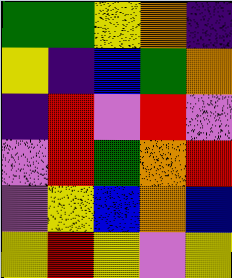[["green", "green", "yellow", "orange", "indigo"], ["yellow", "indigo", "blue", "green", "orange"], ["indigo", "red", "violet", "red", "violet"], ["violet", "red", "green", "orange", "red"], ["violet", "yellow", "blue", "orange", "blue"], ["yellow", "red", "yellow", "violet", "yellow"]]